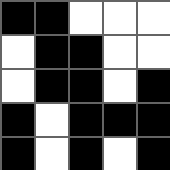[["black", "black", "white", "white", "white"], ["white", "black", "black", "white", "white"], ["white", "black", "black", "white", "black"], ["black", "white", "black", "black", "black"], ["black", "white", "black", "white", "black"]]